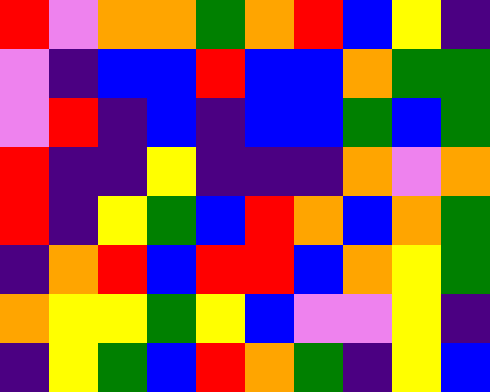[["red", "violet", "orange", "orange", "green", "orange", "red", "blue", "yellow", "indigo"], ["violet", "indigo", "blue", "blue", "red", "blue", "blue", "orange", "green", "green"], ["violet", "red", "indigo", "blue", "indigo", "blue", "blue", "green", "blue", "green"], ["red", "indigo", "indigo", "yellow", "indigo", "indigo", "indigo", "orange", "violet", "orange"], ["red", "indigo", "yellow", "green", "blue", "red", "orange", "blue", "orange", "green"], ["indigo", "orange", "red", "blue", "red", "red", "blue", "orange", "yellow", "green"], ["orange", "yellow", "yellow", "green", "yellow", "blue", "violet", "violet", "yellow", "indigo"], ["indigo", "yellow", "green", "blue", "red", "orange", "green", "indigo", "yellow", "blue"]]